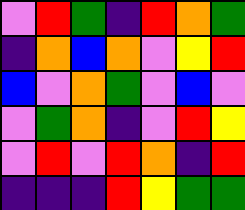[["violet", "red", "green", "indigo", "red", "orange", "green"], ["indigo", "orange", "blue", "orange", "violet", "yellow", "red"], ["blue", "violet", "orange", "green", "violet", "blue", "violet"], ["violet", "green", "orange", "indigo", "violet", "red", "yellow"], ["violet", "red", "violet", "red", "orange", "indigo", "red"], ["indigo", "indigo", "indigo", "red", "yellow", "green", "green"]]